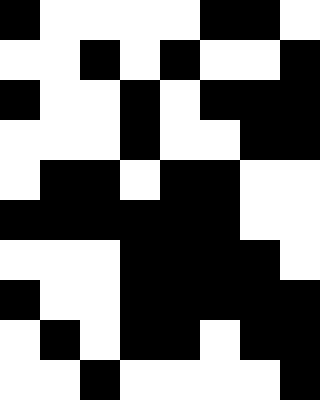[["black", "white", "white", "white", "white", "black", "black", "white"], ["white", "white", "black", "white", "black", "white", "white", "black"], ["black", "white", "white", "black", "white", "black", "black", "black"], ["white", "white", "white", "black", "white", "white", "black", "black"], ["white", "black", "black", "white", "black", "black", "white", "white"], ["black", "black", "black", "black", "black", "black", "white", "white"], ["white", "white", "white", "black", "black", "black", "black", "white"], ["black", "white", "white", "black", "black", "black", "black", "black"], ["white", "black", "white", "black", "black", "white", "black", "black"], ["white", "white", "black", "white", "white", "white", "white", "black"]]